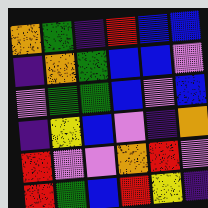[["orange", "green", "indigo", "red", "blue", "blue"], ["indigo", "orange", "green", "blue", "blue", "violet"], ["violet", "green", "green", "blue", "violet", "blue"], ["indigo", "yellow", "blue", "violet", "indigo", "orange"], ["red", "violet", "violet", "orange", "red", "violet"], ["red", "green", "blue", "red", "yellow", "indigo"]]